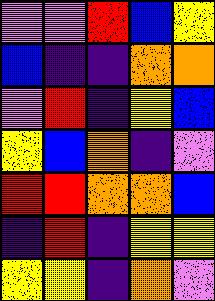[["violet", "violet", "red", "blue", "yellow"], ["blue", "indigo", "indigo", "orange", "orange"], ["violet", "red", "indigo", "yellow", "blue"], ["yellow", "blue", "orange", "indigo", "violet"], ["red", "red", "orange", "orange", "blue"], ["indigo", "red", "indigo", "yellow", "yellow"], ["yellow", "yellow", "indigo", "orange", "violet"]]